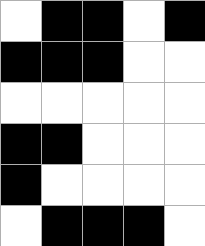[["white", "black", "black", "white", "black"], ["black", "black", "black", "white", "white"], ["white", "white", "white", "white", "white"], ["black", "black", "white", "white", "white"], ["black", "white", "white", "white", "white"], ["white", "black", "black", "black", "white"]]